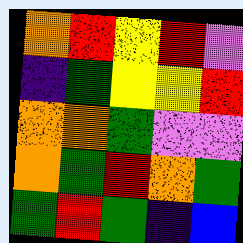[["orange", "red", "yellow", "red", "violet"], ["indigo", "green", "yellow", "yellow", "red"], ["orange", "orange", "green", "violet", "violet"], ["orange", "green", "red", "orange", "green"], ["green", "red", "green", "indigo", "blue"]]